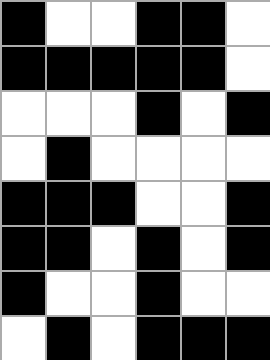[["black", "white", "white", "black", "black", "white"], ["black", "black", "black", "black", "black", "white"], ["white", "white", "white", "black", "white", "black"], ["white", "black", "white", "white", "white", "white"], ["black", "black", "black", "white", "white", "black"], ["black", "black", "white", "black", "white", "black"], ["black", "white", "white", "black", "white", "white"], ["white", "black", "white", "black", "black", "black"]]